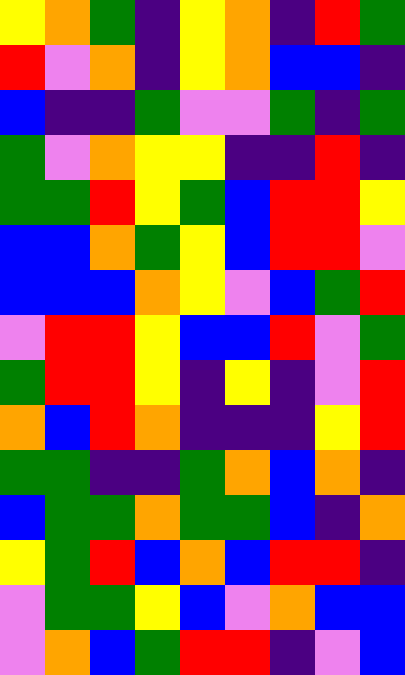[["yellow", "orange", "green", "indigo", "yellow", "orange", "indigo", "red", "green"], ["red", "violet", "orange", "indigo", "yellow", "orange", "blue", "blue", "indigo"], ["blue", "indigo", "indigo", "green", "violet", "violet", "green", "indigo", "green"], ["green", "violet", "orange", "yellow", "yellow", "indigo", "indigo", "red", "indigo"], ["green", "green", "red", "yellow", "green", "blue", "red", "red", "yellow"], ["blue", "blue", "orange", "green", "yellow", "blue", "red", "red", "violet"], ["blue", "blue", "blue", "orange", "yellow", "violet", "blue", "green", "red"], ["violet", "red", "red", "yellow", "blue", "blue", "red", "violet", "green"], ["green", "red", "red", "yellow", "indigo", "yellow", "indigo", "violet", "red"], ["orange", "blue", "red", "orange", "indigo", "indigo", "indigo", "yellow", "red"], ["green", "green", "indigo", "indigo", "green", "orange", "blue", "orange", "indigo"], ["blue", "green", "green", "orange", "green", "green", "blue", "indigo", "orange"], ["yellow", "green", "red", "blue", "orange", "blue", "red", "red", "indigo"], ["violet", "green", "green", "yellow", "blue", "violet", "orange", "blue", "blue"], ["violet", "orange", "blue", "green", "red", "red", "indigo", "violet", "blue"]]